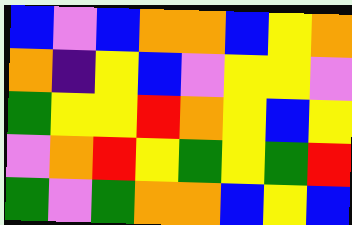[["blue", "violet", "blue", "orange", "orange", "blue", "yellow", "orange"], ["orange", "indigo", "yellow", "blue", "violet", "yellow", "yellow", "violet"], ["green", "yellow", "yellow", "red", "orange", "yellow", "blue", "yellow"], ["violet", "orange", "red", "yellow", "green", "yellow", "green", "red"], ["green", "violet", "green", "orange", "orange", "blue", "yellow", "blue"]]